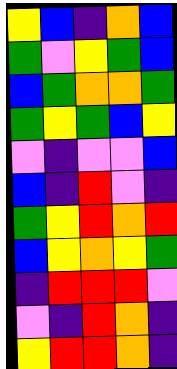[["yellow", "blue", "indigo", "orange", "blue"], ["green", "violet", "yellow", "green", "blue"], ["blue", "green", "orange", "orange", "green"], ["green", "yellow", "green", "blue", "yellow"], ["violet", "indigo", "violet", "violet", "blue"], ["blue", "indigo", "red", "violet", "indigo"], ["green", "yellow", "red", "orange", "red"], ["blue", "yellow", "orange", "yellow", "green"], ["indigo", "red", "red", "red", "violet"], ["violet", "indigo", "red", "orange", "indigo"], ["yellow", "red", "red", "orange", "indigo"]]